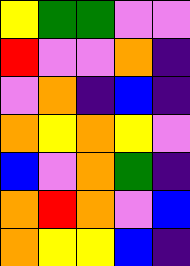[["yellow", "green", "green", "violet", "violet"], ["red", "violet", "violet", "orange", "indigo"], ["violet", "orange", "indigo", "blue", "indigo"], ["orange", "yellow", "orange", "yellow", "violet"], ["blue", "violet", "orange", "green", "indigo"], ["orange", "red", "orange", "violet", "blue"], ["orange", "yellow", "yellow", "blue", "indigo"]]